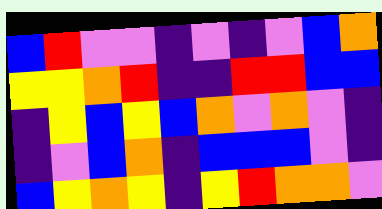[["blue", "red", "violet", "violet", "indigo", "violet", "indigo", "violet", "blue", "orange"], ["yellow", "yellow", "orange", "red", "indigo", "indigo", "red", "red", "blue", "blue"], ["indigo", "yellow", "blue", "yellow", "blue", "orange", "violet", "orange", "violet", "indigo"], ["indigo", "violet", "blue", "orange", "indigo", "blue", "blue", "blue", "violet", "indigo"], ["blue", "yellow", "orange", "yellow", "indigo", "yellow", "red", "orange", "orange", "violet"]]